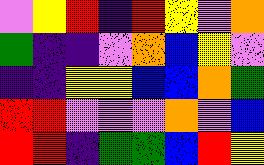[["violet", "yellow", "red", "indigo", "red", "yellow", "violet", "orange"], ["green", "indigo", "indigo", "violet", "orange", "blue", "yellow", "violet"], ["indigo", "indigo", "yellow", "yellow", "blue", "blue", "orange", "green"], ["red", "red", "violet", "violet", "violet", "orange", "violet", "blue"], ["red", "red", "indigo", "green", "green", "blue", "red", "yellow"]]